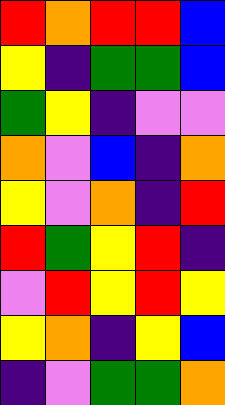[["red", "orange", "red", "red", "blue"], ["yellow", "indigo", "green", "green", "blue"], ["green", "yellow", "indigo", "violet", "violet"], ["orange", "violet", "blue", "indigo", "orange"], ["yellow", "violet", "orange", "indigo", "red"], ["red", "green", "yellow", "red", "indigo"], ["violet", "red", "yellow", "red", "yellow"], ["yellow", "orange", "indigo", "yellow", "blue"], ["indigo", "violet", "green", "green", "orange"]]